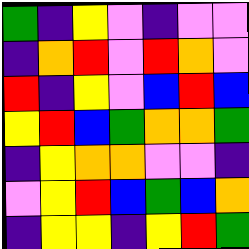[["green", "indigo", "yellow", "violet", "indigo", "violet", "violet"], ["indigo", "orange", "red", "violet", "red", "orange", "violet"], ["red", "indigo", "yellow", "violet", "blue", "red", "blue"], ["yellow", "red", "blue", "green", "orange", "orange", "green"], ["indigo", "yellow", "orange", "orange", "violet", "violet", "indigo"], ["violet", "yellow", "red", "blue", "green", "blue", "orange"], ["indigo", "yellow", "yellow", "indigo", "yellow", "red", "green"]]